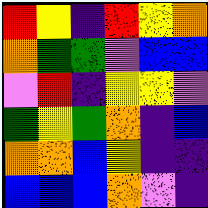[["red", "yellow", "indigo", "red", "yellow", "orange"], ["orange", "green", "green", "violet", "blue", "blue"], ["violet", "red", "indigo", "yellow", "yellow", "violet"], ["green", "yellow", "green", "orange", "indigo", "blue"], ["orange", "orange", "blue", "yellow", "indigo", "indigo"], ["blue", "blue", "blue", "orange", "violet", "indigo"]]